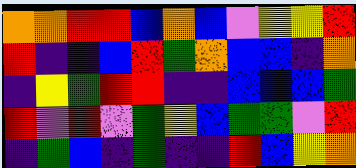[["orange", "orange", "red", "red", "blue", "orange", "blue", "violet", "yellow", "yellow", "red"], ["red", "indigo", "indigo", "blue", "red", "green", "orange", "blue", "blue", "indigo", "orange"], ["indigo", "yellow", "green", "red", "red", "indigo", "indigo", "blue", "blue", "blue", "green"], ["red", "violet", "red", "violet", "green", "yellow", "blue", "green", "green", "violet", "red"], ["indigo", "green", "blue", "indigo", "green", "indigo", "indigo", "red", "blue", "yellow", "orange"]]